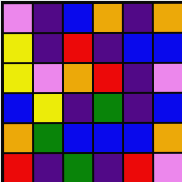[["violet", "indigo", "blue", "orange", "indigo", "orange"], ["yellow", "indigo", "red", "indigo", "blue", "blue"], ["yellow", "violet", "orange", "red", "indigo", "violet"], ["blue", "yellow", "indigo", "green", "indigo", "blue"], ["orange", "green", "blue", "blue", "blue", "orange"], ["red", "indigo", "green", "indigo", "red", "violet"]]